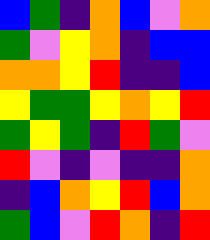[["blue", "green", "indigo", "orange", "blue", "violet", "orange"], ["green", "violet", "yellow", "orange", "indigo", "blue", "blue"], ["orange", "orange", "yellow", "red", "indigo", "indigo", "blue"], ["yellow", "green", "green", "yellow", "orange", "yellow", "red"], ["green", "yellow", "green", "indigo", "red", "green", "violet"], ["red", "violet", "indigo", "violet", "indigo", "indigo", "orange"], ["indigo", "blue", "orange", "yellow", "red", "blue", "orange"], ["green", "blue", "violet", "red", "orange", "indigo", "red"]]